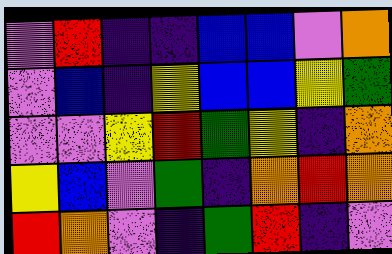[["violet", "red", "indigo", "indigo", "blue", "blue", "violet", "orange"], ["violet", "blue", "indigo", "yellow", "blue", "blue", "yellow", "green"], ["violet", "violet", "yellow", "red", "green", "yellow", "indigo", "orange"], ["yellow", "blue", "violet", "green", "indigo", "orange", "red", "orange"], ["red", "orange", "violet", "indigo", "green", "red", "indigo", "violet"]]